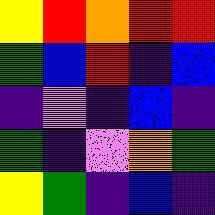[["yellow", "red", "orange", "red", "red"], ["green", "blue", "red", "indigo", "blue"], ["indigo", "violet", "indigo", "blue", "indigo"], ["green", "indigo", "violet", "orange", "green"], ["yellow", "green", "indigo", "blue", "indigo"]]